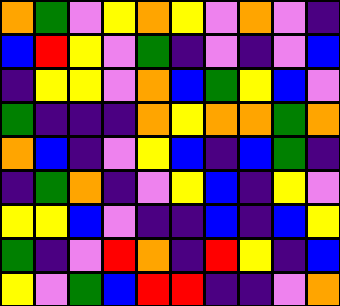[["orange", "green", "violet", "yellow", "orange", "yellow", "violet", "orange", "violet", "indigo"], ["blue", "red", "yellow", "violet", "green", "indigo", "violet", "indigo", "violet", "blue"], ["indigo", "yellow", "yellow", "violet", "orange", "blue", "green", "yellow", "blue", "violet"], ["green", "indigo", "indigo", "indigo", "orange", "yellow", "orange", "orange", "green", "orange"], ["orange", "blue", "indigo", "violet", "yellow", "blue", "indigo", "blue", "green", "indigo"], ["indigo", "green", "orange", "indigo", "violet", "yellow", "blue", "indigo", "yellow", "violet"], ["yellow", "yellow", "blue", "violet", "indigo", "indigo", "blue", "indigo", "blue", "yellow"], ["green", "indigo", "violet", "red", "orange", "indigo", "red", "yellow", "indigo", "blue"], ["yellow", "violet", "green", "blue", "red", "red", "indigo", "indigo", "violet", "orange"]]